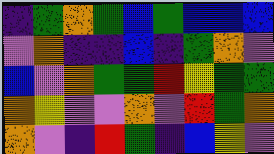[["indigo", "green", "orange", "green", "blue", "green", "blue", "blue", "blue"], ["violet", "orange", "indigo", "indigo", "blue", "indigo", "green", "orange", "violet"], ["blue", "violet", "orange", "green", "green", "red", "yellow", "green", "green"], ["orange", "yellow", "violet", "violet", "orange", "violet", "red", "green", "orange"], ["orange", "violet", "indigo", "red", "green", "indigo", "blue", "yellow", "violet"]]